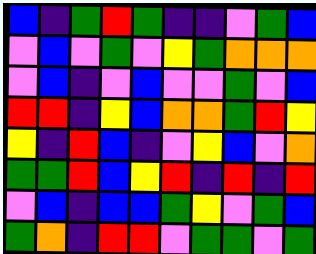[["blue", "indigo", "green", "red", "green", "indigo", "indigo", "violet", "green", "blue"], ["violet", "blue", "violet", "green", "violet", "yellow", "green", "orange", "orange", "orange"], ["violet", "blue", "indigo", "violet", "blue", "violet", "violet", "green", "violet", "blue"], ["red", "red", "indigo", "yellow", "blue", "orange", "orange", "green", "red", "yellow"], ["yellow", "indigo", "red", "blue", "indigo", "violet", "yellow", "blue", "violet", "orange"], ["green", "green", "red", "blue", "yellow", "red", "indigo", "red", "indigo", "red"], ["violet", "blue", "indigo", "blue", "blue", "green", "yellow", "violet", "green", "blue"], ["green", "orange", "indigo", "red", "red", "violet", "green", "green", "violet", "green"]]